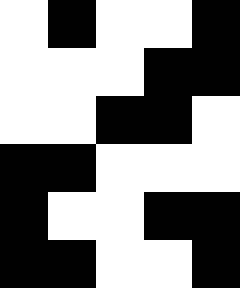[["white", "black", "white", "white", "black"], ["white", "white", "white", "black", "black"], ["white", "white", "black", "black", "white"], ["black", "black", "white", "white", "white"], ["black", "white", "white", "black", "black"], ["black", "black", "white", "white", "black"]]